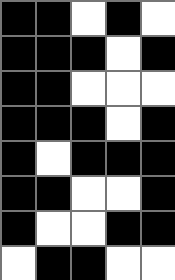[["black", "black", "white", "black", "white"], ["black", "black", "black", "white", "black"], ["black", "black", "white", "white", "white"], ["black", "black", "black", "white", "black"], ["black", "white", "black", "black", "black"], ["black", "black", "white", "white", "black"], ["black", "white", "white", "black", "black"], ["white", "black", "black", "white", "white"]]